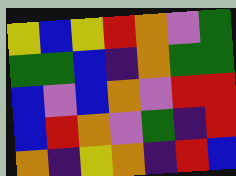[["yellow", "blue", "yellow", "red", "orange", "violet", "green"], ["green", "green", "blue", "indigo", "orange", "green", "green"], ["blue", "violet", "blue", "orange", "violet", "red", "red"], ["blue", "red", "orange", "violet", "green", "indigo", "red"], ["orange", "indigo", "yellow", "orange", "indigo", "red", "blue"]]